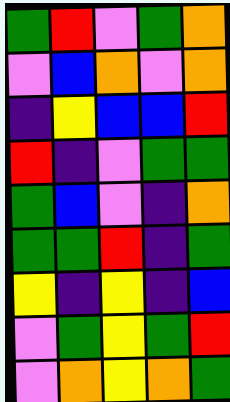[["green", "red", "violet", "green", "orange"], ["violet", "blue", "orange", "violet", "orange"], ["indigo", "yellow", "blue", "blue", "red"], ["red", "indigo", "violet", "green", "green"], ["green", "blue", "violet", "indigo", "orange"], ["green", "green", "red", "indigo", "green"], ["yellow", "indigo", "yellow", "indigo", "blue"], ["violet", "green", "yellow", "green", "red"], ["violet", "orange", "yellow", "orange", "green"]]